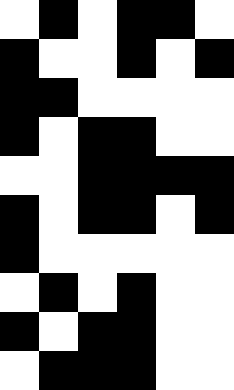[["white", "black", "white", "black", "black", "white"], ["black", "white", "white", "black", "white", "black"], ["black", "black", "white", "white", "white", "white"], ["black", "white", "black", "black", "white", "white"], ["white", "white", "black", "black", "black", "black"], ["black", "white", "black", "black", "white", "black"], ["black", "white", "white", "white", "white", "white"], ["white", "black", "white", "black", "white", "white"], ["black", "white", "black", "black", "white", "white"], ["white", "black", "black", "black", "white", "white"]]